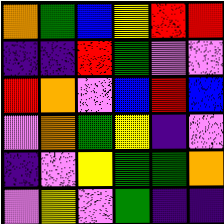[["orange", "green", "blue", "yellow", "red", "red"], ["indigo", "indigo", "red", "green", "violet", "violet"], ["red", "orange", "violet", "blue", "red", "blue"], ["violet", "orange", "green", "yellow", "indigo", "violet"], ["indigo", "violet", "yellow", "green", "green", "orange"], ["violet", "yellow", "violet", "green", "indigo", "indigo"]]